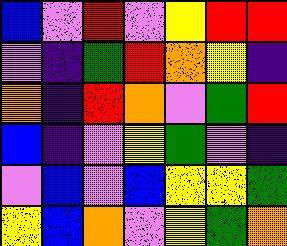[["blue", "violet", "red", "violet", "yellow", "red", "red"], ["violet", "indigo", "green", "red", "orange", "yellow", "indigo"], ["orange", "indigo", "red", "orange", "violet", "green", "red"], ["blue", "indigo", "violet", "yellow", "green", "violet", "indigo"], ["violet", "blue", "violet", "blue", "yellow", "yellow", "green"], ["yellow", "blue", "orange", "violet", "yellow", "green", "orange"]]